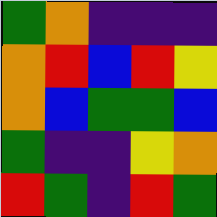[["green", "orange", "indigo", "indigo", "indigo"], ["orange", "red", "blue", "red", "yellow"], ["orange", "blue", "green", "green", "blue"], ["green", "indigo", "indigo", "yellow", "orange"], ["red", "green", "indigo", "red", "green"]]